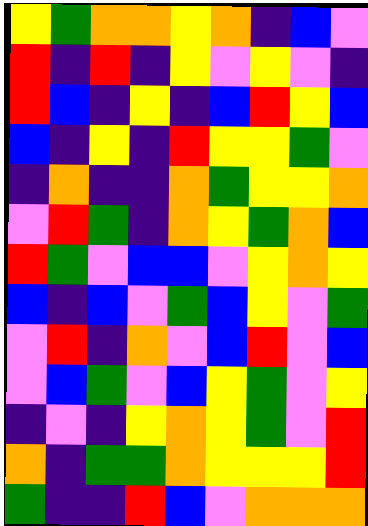[["yellow", "green", "orange", "orange", "yellow", "orange", "indigo", "blue", "violet"], ["red", "indigo", "red", "indigo", "yellow", "violet", "yellow", "violet", "indigo"], ["red", "blue", "indigo", "yellow", "indigo", "blue", "red", "yellow", "blue"], ["blue", "indigo", "yellow", "indigo", "red", "yellow", "yellow", "green", "violet"], ["indigo", "orange", "indigo", "indigo", "orange", "green", "yellow", "yellow", "orange"], ["violet", "red", "green", "indigo", "orange", "yellow", "green", "orange", "blue"], ["red", "green", "violet", "blue", "blue", "violet", "yellow", "orange", "yellow"], ["blue", "indigo", "blue", "violet", "green", "blue", "yellow", "violet", "green"], ["violet", "red", "indigo", "orange", "violet", "blue", "red", "violet", "blue"], ["violet", "blue", "green", "violet", "blue", "yellow", "green", "violet", "yellow"], ["indigo", "violet", "indigo", "yellow", "orange", "yellow", "green", "violet", "red"], ["orange", "indigo", "green", "green", "orange", "yellow", "yellow", "yellow", "red"], ["green", "indigo", "indigo", "red", "blue", "violet", "orange", "orange", "orange"]]